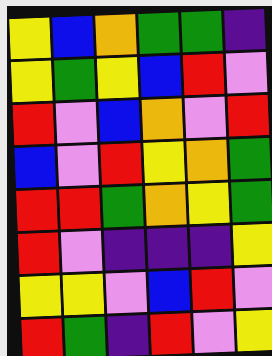[["yellow", "blue", "orange", "green", "green", "indigo"], ["yellow", "green", "yellow", "blue", "red", "violet"], ["red", "violet", "blue", "orange", "violet", "red"], ["blue", "violet", "red", "yellow", "orange", "green"], ["red", "red", "green", "orange", "yellow", "green"], ["red", "violet", "indigo", "indigo", "indigo", "yellow"], ["yellow", "yellow", "violet", "blue", "red", "violet"], ["red", "green", "indigo", "red", "violet", "yellow"]]